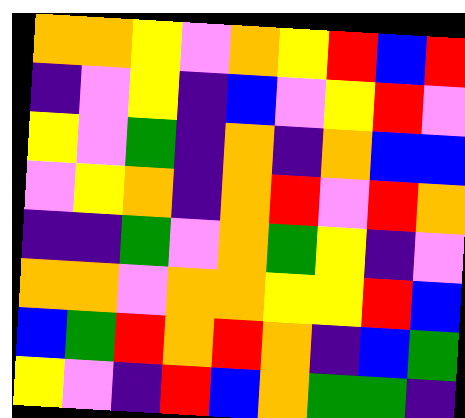[["orange", "orange", "yellow", "violet", "orange", "yellow", "red", "blue", "red"], ["indigo", "violet", "yellow", "indigo", "blue", "violet", "yellow", "red", "violet"], ["yellow", "violet", "green", "indigo", "orange", "indigo", "orange", "blue", "blue"], ["violet", "yellow", "orange", "indigo", "orange", "red", "violet", "red", "orange"], ["indigo", "indigo", "green", "violet", "orange", "green", "yellow", "indigo", "violet"], ["orange", "orange", "violet", "orange", "orange", "yellow", "yellow", "red", "blue"], ["blue", "green", "red", "orange", "red", "orange", "indigo", "blue", "green"], ["yellow", "violet", "indigo", "red", "blue", "orange", "green", "green", "indigo"]]